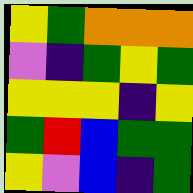[["yellow", "green", "orange", "orange", "orange"], ["violet", "indigo", "green", "yellow", "green"], ["yellow", "yellow", "yellow", "indigo", "yellow"], ["green", "red", "blue", "green", "green"], ["yellow", "violet", "blue", "indigo", "green"]]